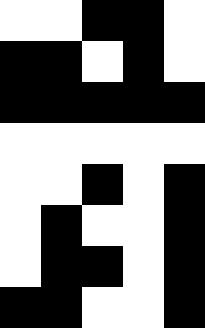[["white", "white", "black", "black", "white"], ["black", "black", "white", "black", "white"], ["black", "black", "black", "black", "black"], ["white", "white", "white", "white", "white"], ["white", "white", "black", "white", "black"], ["white", "black", "white", "white", "black"], ["white", "black", "black", "white", "black"], ["black", "black", "white", "white", "black"]]